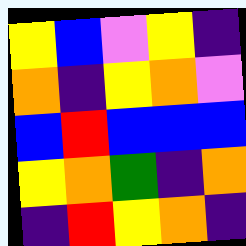[["yellow", "blue", "violet", "yellow", "indigo"], ["orange", "indigo", "yellow", "orange", "violet"], ["blue", "red", "blue", "blue", "blue"], ["yellow", "orange", "green", "indigo", "orange"], ["indigo", "red", "yellow", "orange", "indigo"]]